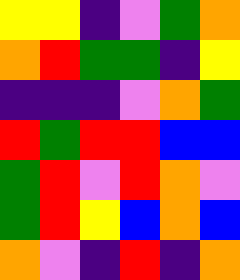[["yellow", "yellow", "indigo", "violet", "green", "orange"], ["orange", "red", "green", "green", "indigo", "yellow"], ["indigo", "indigo", "indigo", "violet", "orange", "green"], ["red", "green", "red", "red", "blue", "blue"], ["green", "red", "violet", "red", "orange", "violet"], ["green", "red", "yellow", "blue", "orange", "blue"], ["orange", "violet", "indigo", "red", "indigo", "orange"]]